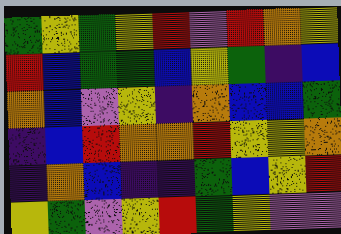[["green", "yellow", "green", "yellow", "red", "violet", "red", "orange", "yellow"], ["red", "blue", "green", "green", "blue", "yellow", "green", "indigo", "blue"], ["orange", "blue", "violet", "yellow", "indigo", "orange", "blue", "blue", "green"], ["indigo", "blue", "red", "orange", "orange", "red", "yellow", "yellow", "orange"], ["indigo", "orange", "blue", "indigo", "indigo", "green", "blue", "yellow", "red"], ["yellow", "green", "violet", "yellow", "red", "green", "yellow", "violet", "violet"]]